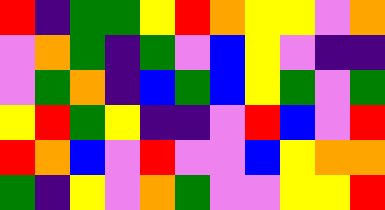[["red", "indigo", "green", "green", "yellow", "red", "orange", "yellow", "yellow", "violet", "orange"], ["violet", "orange", "green", "indigo", "green", "violet", "blue", "yellow", "violet", "indigo", "indigo"], ["violet", "green", "orange", "indigo", "blue", "green", "blue", "yellow", "green", "violet", "green"], ["yellow", "red", "green", "yellow", "indigo", "indigo", "violet", "red", "blue", "violet", "red"], ["red", "orange", "blue", "violet", "red", "violet", "violet", "blue", "yellow", "orange", "orange"], ["green", "indigo", "yellow", "violet", "orange", "green", "violet", "violet", "yellow", "yellow", "red"]]